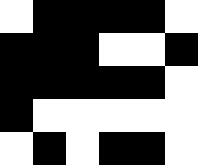[["white", "black", "black", "black", "black", "white"], ["black", "black", "black", "white", "white", "black"], ["black", "black", "black", "black", "black", "white"], ["black", "white", "white", "white", "white", "white"], ["white", "black", "white", "black", "black", "white"]]